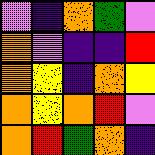[["violet", "indigo", "orange", "green", "violet"], ["orange", "violet", "indigo", "indigo", "red"], ["orange", "yellow", "indigo", "orange", "yellow"], ["orange", "yellow", "orange", "red", "violet"], ["orange", "red", "green", "orange", "indigo"]]